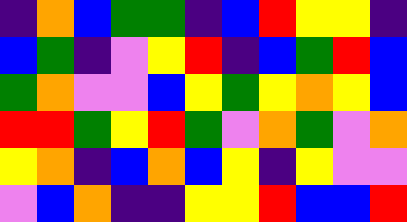[["indigo", "orange", "blue", "green", "green", "indigo", "blue", "red", "yellow", "yellow", "indigo"], ["blue", "green", "indigo", "violet", "yellow", "red", "indigo", "blue", "green", "red", "blue"], ["green", "orange", "violet", "violet", "blue", "yellow", "green", "yellow", "orange", "yellow", "blue"], ["red", "red", "green", "yellow", "red", "green", "violet", "orange", "green", "violet", "orange"], ["yellow", "orange", "indigo", "blue", "orange", "blue", "yellow", "indigo", "yellow", "violet", "violet"], ["violet", "blue", "orange", "indigo", "indigo", "yellow", "yellow", "red", "blue", "blue", "red"]]